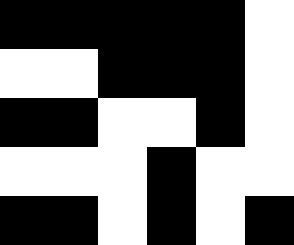[["black", "black", "black", "black", "black", "white"], ["white", "white", "black", "black", "black", "white"], ["black", "black", "white", "white", "black", "white"], ["white", "white", "white", "black", "white", "white"], ["black", "black", "white", "black", "white", "black"]]